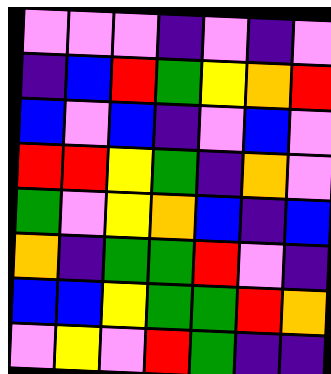[["violet", "violet", "violet", "indigo", "violet", "indigo", "violet"], ["indigo", "blue", "red", "green", "yellow", "orange", "red"], ["blue", "violet", "blue", "indigo", "violet", "blue", "violet"], ["red", "red", "yellow", "green", "indigo", "orange", "violet"], ["green", "violet", "yellow", "orange", "blue", "indigo", "blue"], ["orange", "indigo", "green", "green", "red", "violet", "indigo"], ["blue", "blue", "yellow", "green", "green", "red", "orange"], ["violet", "yellow", "violet", "red", "green", "indigo", "indigo"]]